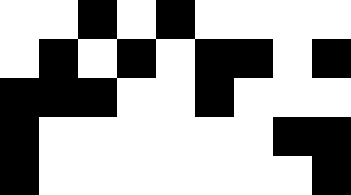[["white", "white", "black", "white", "black", "white", "white", "white", "white"], ["white", "black", "white", "black", "white", "black", "black", "white", "black"], ["black", "black", "black", "white", "white", "black", "white", "white", "white"], ["black", "white", "white", "white", "white", "white", "white", "black", "black"], ["black", "white", "white", "white", "white", "white", "white", "white", "black"]]